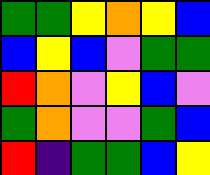[["green", "green", "yellow", "orange", "yellow", "blue"], ["blue", "yellow", "blue", "violet", "green", "green"], ["red", "orange", "violet", "yellow", "blue", "violet"], ["green", "orange", "violet", "violet", "green", "blue"], ["red", "indigo", "green", "green", "blue", "yellow"]]